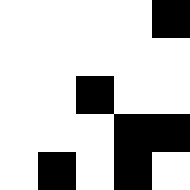[["white", "white", "white", "white", "black"], ["white", "white", "white", "white", "white"], ["white", "white", "black", "white", "white"], ["white", "white", "white", "black", "black"], ["white", "black", "white", "black", "white"]]